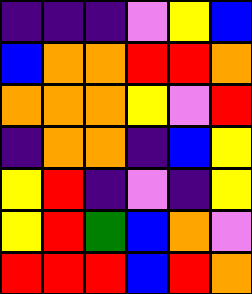[["indigo", "indigo", "indigo", "violet", "yellow", "blue"], ["blue", "orange", "orange", "red", "red", "orange"], ["orange", "orange", "orange", "yellow", "violet", "red"], ["indigo", "orange", "orange", "indigo", "blue", "yellow"], ["yellow", "red", "indigo", "violet", "indigo", "yellow"], ["yellow", "red", "green", "blue", "orange", "violet"], ["red", "red", "red", "blue", "red", "orange"]]